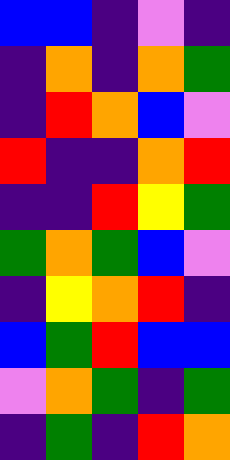[["blue", "blue", "indigo", "violet", "indigo"], ["indigo", "orange", "indigo", "orange", "green"], ["indigo", "red", "orange", "blue", "violet"], ["red", "indigo", "indigo", "orange", "red"], ["indigo", "indigo", "red", "yellow", "green"], ["green", "orange", "green", "blue", "violet"], ["indigo", "yellow", "orange", "red", "indigo"], ["blue", "green", "red", "blue", "blue"], ["violet", "orange", "green", "indigo", "green"], ["indigo", "green", "indigo", "red", "orange"]]